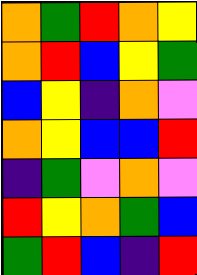[["orange", "green", "red", "orange", "yellow"], ["orange", "red", "blue", "yellow", "green"], ["blue", "yellow", "indigo", "orange", "violet"], ["orange", "yellow", "blue", "blue", "red"], ["indigo", "green", "violet", "orange", "violet"], ["red", "yellow", "orange", "green", "blue"], ["green", "red", "blue", "indigo", "red"]]